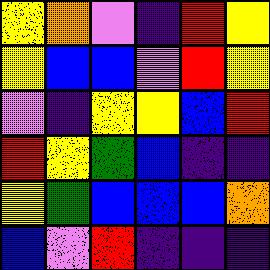[["yellow", "orange", "violet", "indigo", "red", "yellow"], ["yellow", "blue", "blue", "violet", "red", "yellow"], ["violet", "indigo", "yellow", "yellow", "blue", "red"], ["red", "yellow", "green", "blue", "indigo", "indigo"], ["yellow", "green", "blue", "blue", "blue", "orange"], ["blue", "violet", "red", "indigo", "indigo", "indigo"]]